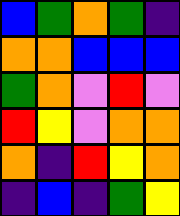[["blue", "green", "orange", "green", "indigo"], ["orange", "orange", "blue", "blue", "blue"], ["green", "orange", "violet", "red", "violet"], ["red", "yellow", "violet", "orange", "orange"], ["orange", "indigo", "red", "yellow", "orange"], ["indigo", "blue", "indigo", "green", "yellow"]]